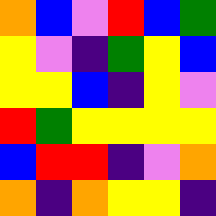[["orange", "blue", "violet", "red", "blue", "green"], ["yellow", "violet", "indigo", "green", "yellow", "blue"], ["yellow", "yellow", "blue", "indigo", "yellow", "violet"], ["red", "green", "yellow", "yellow", "yellow", "yellow"], ["blue", "red", "red", "indigo", "violet", "orange"], ["orange", "indigo", "orange", "yellow", "yellow", "indigo"]]